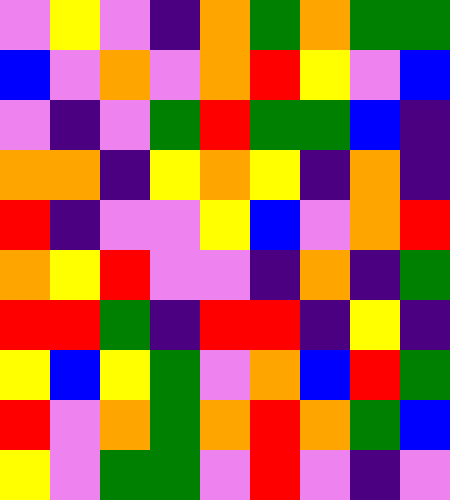[["violet", "yellow", "violet", "indigo", "orange", "green", "orange", "green", "green"], ["blue", "violet", "orange", "violet", "orange", "red", "yellow", "violet", "blue"], ["violet", "indigo", "violet", "green", "red", "green", "green", "blue", "indigo"], ["orange", "orange", "indigo", "yellow", "orange", "yellow", "indigo", "orange", "indigo"], ["red", "indigo", "violet", "violet", "yellow", "blue", "violet", "orange", "red"], ["orange", "yellow", "red", "violet", "violet", "indigo", "orange", "indigo", "green"], ["red", "red", "green", "indigo", "red", "red", "indigo", "yellow", "indigo"], ["yellow", "blue", "yellow", "green", "violet", "orange", "blue", "red", "green"], ["red", "violet", "orange", "green", "orange", "red", "orange", "green", "blue"], ["yellow", "violet", "green", "green", "violet", "red", "violet", "indigo", "violet"]]